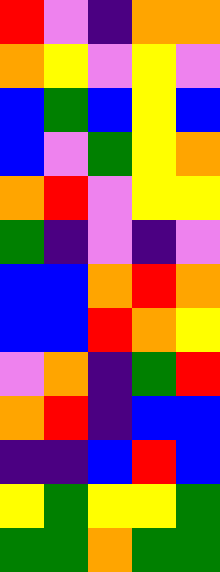[["red", "violet", "indigo", "orange", "orange"], ["orange", "yellow", "violet", "yellow", "violet"], ["blue", "green", "blue", "yellow", "blue"], ["blue", "violet", "green", "yellow", "orange"], ["orange", "red", "violet", "yellow", "yellow"], ["green", "indigo", "violet", "indigo", "violet"], ["blue", "blue", "orange", "red", "orange"], ["blue", "blue", "red", "orange", "yellow"], ["violet", "orange", "indigo", "green", "red"], ["orange", "red", "indigo", "blue", "blue"], ["indigo", "indigo", "blue", "red", "blue"], ["yellow", "green", "yellow", "yellow", "green"], ["green", "green", "orange", "green", "green"]]